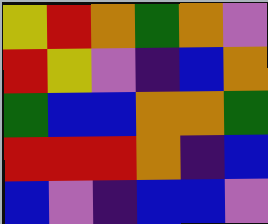[["yellow", "red", "orange", "green", "orange", "violet"], ["red", "yellow", "violet", "indigo", "blue", "orange"], ["green", "blue", "blue", "orange", "orange", "green"], ["red", "red", "red", "orange", "indigo", "blue"], ["blue", "violet", "indigo", "blue", "blue", "violet"]]